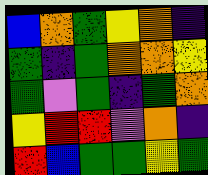[["blue", "orange", "green", "yellow", "orange", "indigo"], ["green", "indigo", "green", "orange", "orange", "yellow"], ["green", "violet", "green", "indigo", "green", "orange"], ["yellow", "red", "red", "violet", "orange", "indigo"], ["red", "blue", "green", "green", "yellow", "green"]]